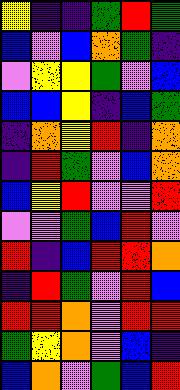[["yellow", "indigo", "indigo", "green", "red", "green"], ["blue", "violet", "blue", "orange", "green", "indigo"], ["violet", "yellow", "yellow", "green", "violet", "blue"], ["blue", "blue", "yellow", "indigo", "blue", "green"], ["indigo", "orange", "yellow", "red", "indigo", "orange"], ["indigo", "red", "green", "violet", "blue", "orange"], ["blue", "yellow", "red", "violet", "violet", "red"], ["violet", "violet", "green", "blue", "red", "violet"], ["red", "indigo", "blue", "red", "red", "orange"], ["indigo", "red", "green", "violet", "red", "blue"], ["red", "red", "orange", "violet", "red", "red"], ["green", "yellow", "orange", "violet", "blue", "indigo"], ["blue", "orange", "violet", "green", "blue", "red"]]